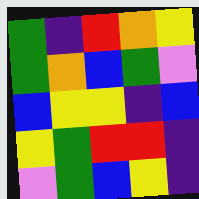[["green", "indigo", "red", "orange", "yellow"], ["green", "orange", "blue", "green", "violet"], ["blue", "yellow", "yellow", "indigo", "blue"], ["yellow", "green", "red", "red", "indigo"], ["violet", "green", "blue", "yellow", "indigo"]]